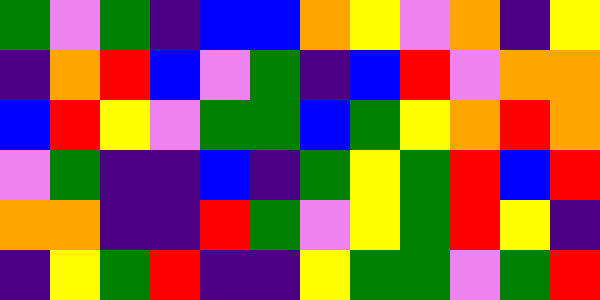[["green", "violet", "green", "indigo", "blue", "blue", "orange", "yellow", "violet", "orange", "indigo", "yellow"], ["indigo", "orange", "red", "blue", "violet", "green", "indigo", "blue", "red", "violet", "orange", "orange"], ["blue", "red", "yellow", "violet", "green", "green", "blue", "green", "yellow", "orange", "red", "orange"], ["violet", "green", "indigo", "indigo", "blue", "indigo", "green", "yellow", "green", "red", "blue", "red"], ["orange", "orange", "indigo", "indigo", "red", "green", "violet", "yellow", "green", "red", "yellow", "indigo"], ["indigo", "yellow", "green", "red", "indigo", "indigo", "yellow", "green", "green", "violet", "green", "red"]]